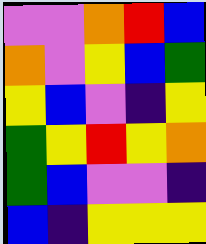[["violet", "violet", "orange", "red", "blue"], ["orange", "violet", "yellow", "blue", "green"], ["yellow", "blue", "violet", "indigo", "yellow"], ["green", "yellow", "red", "yellow", "orange"], ["green", "blue", "violet", "violet", "indigo"], ["blue", "indigo", "yellow", "yellow", "yellow"]]